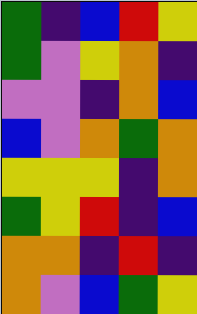[["green", "indigo", "blue", "red", "yellow"], ["green", "violet", "yellow", "orange", "indigo"], ["violet", "violet", "indigo", "orange", "blue"], ["blue", "violet", "orange", "green", "orange"], ["yellow", "yellow", "yellow", "indigo", "orange"], ["green", "yellow", "red", "indigo", "blue"], ["orange", "orange", "indigo", "red", "indigo"], ["orange", "violet", "blue", "green", "yellow"]]